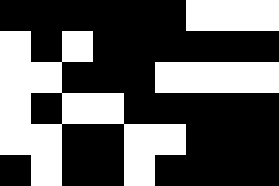[["black", "black", "black", "black", "black", "black", "white", "white", "white"], ["white", "black", "white", "black", "black", "black", "black", "black", "black"], ["white", "white", "black", "black", "black", "white", "white", "white", "white"], ["white", "black", "white", "white", "black", "black", "black", "black", "black"], ["white", "white", "black", "black", "white", "white", "black", "black", "black"], ["black", "white", "black", "black", "white", "black", "black", "black", "black"]]